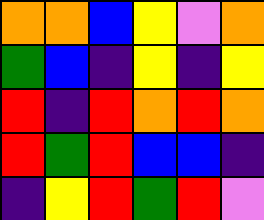[["orange", "orange", "blue", "yellow", "violet", "orange"], ["green", "blue", "indigo", "yellow", "indigo", "yellow"], ["red", "indigo", "red", "orange", "red", "orange"], ["red", "green", "red", "blue", "blue", "indigo"], ["indigo", "yellow", "red", "green", "red", "violet"]]